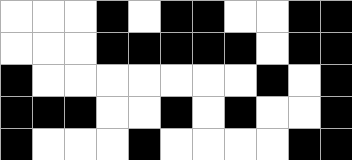[["white", "white", "white", "black", "white", "black", "black", "white", "white", "black", "black"], ["white", "white", "white", "black", "black", "black", "black", "black", "white", "black", "black"], ["black", "white", "white", "white", "white", "white", "white", "white", "black", "white", "black"], ["black", "black", "black", "white", "white", "black", "white", "black", "white", "white", "black"], ["black", "white", "white", "white", "black", "white", "white", "white", "white", "black", "black"]]